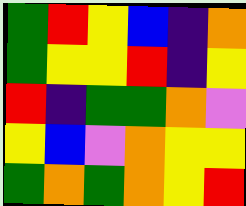[["green", "red", "yellow", "blue", "indigo", "orange"], ["green", "yellow", "yellow", "red", "indigo", "yellow"], ["red", "indigo", "green", "green", "orange", "violet"], ["yellow", "blue", "violet", "orange", "yellow", "yellow"], ["green", "orange", "green", "orange", "yellow", "red"]]